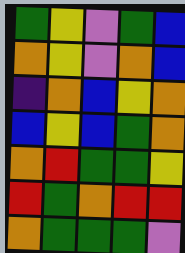[["green", "yellow", "violet", "green", "blue"], ["orange", "yellow", "violet", "orange", "blue"], ["indigo", "orange", "blue", "yellow", "orange"], ["blue", "yellow", "blue", "green", "orange"], ["orange", "red", "green", "green", "yellow"], ["red", "green", "orange", "red", "red"], ["orange", "green", "green", "green", "violet"]]